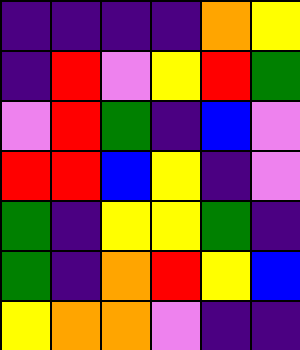[["indigo", "indigo", "indigo", "indigo", "orange", "yellow"], ["indigo", "red", "violet", "yellow", "red", "green"], ["violet", "red", "green", "indigo", "blue", "violet"], ["red", "red", "blue", "yellow", "indigo", "violet"], ["green", "indigo", "yellow", "yellow", "green", "indigo"], ["green", "indigo", "orange", "red", "yellow", "blue"], ["yellow", "orange", "orange", "violet", "indigo", "indigo"]]